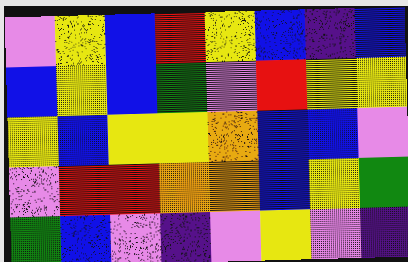[["violet", "yellow", "blue", "red", "yellow", "blue", "indigo", "blue"], ["blue", "yellow", "blue", "green", "violet", "red", "yellow", "yellow"], ["yellow", "blue", "yellow", "yellow", "orange", "blue", "blue", "violet"], ["violet", "red", "red", "orange", "orange", "blue", "yellow", "green"], ["green", "blue", "violet", "indigo", "violet", "yellow", "violet", "indigo"]]